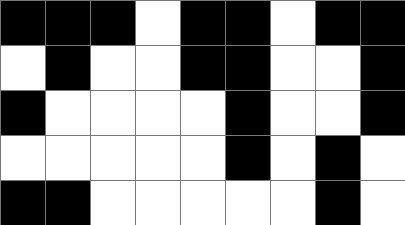[["black", "black", "black", "white", "black", "black", "white", "black", "black"], ["white", "black", "white", "white", "black", "black", "white", "white", "black"], ["black", "white", "white", "white", "white", "black", "white", "white", "black"], ["white", "white", "white", "white", "white", "black", "white", "black", "white"], ["black", "black", "white", "white", "white", "white", "white", "black", "white"]]